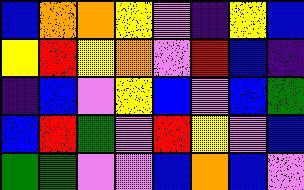[["blue", "orange", "orange", "yellow", "violet", "indigo", "yellow", "blue"], ["yellow", "red", "yellow", "orange", "violet", "red", "blue", "indigo"], ["indigo", "blue", "violet", "yellow", "blue", "violet", "blue", "green"], ["blue", "red", "green", "violet", "red", "yellow", "violet", "blue"], ["green", "green", "violet", "violet", "blue", "orange", "blue", "violet"]]